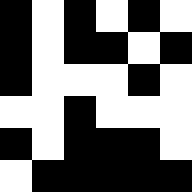[["black", "white", "black", "white", "black", "white"], ["black", "white", "black", "black", "white", "black"], ["black", "white", "white", "white", "black", "white"], ["white", "white", "black", "white", "white", "white"], ["black", "white", "black", "black", "black", "white"], ["white", "black", "black", "black", "black", "black"]]